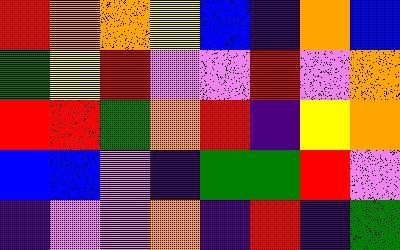[["red", "orange", "orange", "yellow", "blue", "indigo", "orange", "blue"], ["green", "yellow", "red", "violet", "violet", "red", "violet", "orange"], ["red", "red", "green", "orange", "red", "indigo", "yellow", "orange"], ["blue", "blue", "violet", "indigo", "green", "green", "red", "violet"], ["indigo", "violet", "violet", "orange", "indigo", "red", "indigo", "green"]]